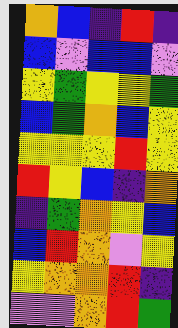[["orange", "blue", "indigo", "red", "indigo"], ["blue", "violet", "blue", "blue", "violet"], ["yellow", "green", "yellow", "yellow", "green"], ["blue", "green", "orange", "blue", "yellow"], ["yellow", "yellow", "yellow", "red", "yellow"], ["red", "yellow", "blue", "indigo", "orange"], ["indigo", "green", "orange", "yellow", "blue"], ["blue", "red", "orange", "violet", "yellow"], ["yellow", "orange", "orange", "red", "indigo"], ["violet", "violet", "orange", "red", "green"]]